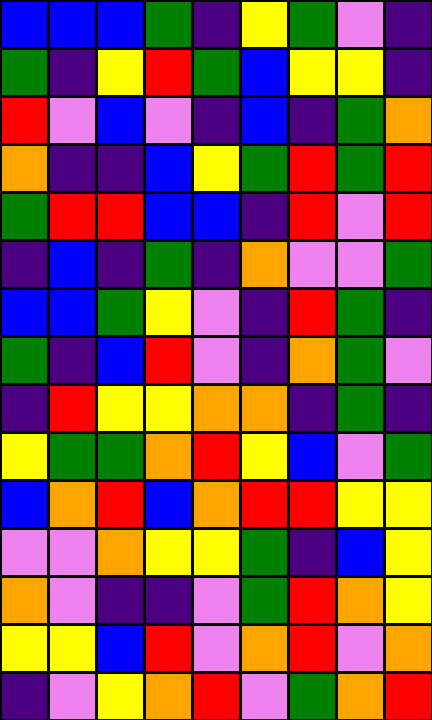[["blue", "blue", "blue", "green", "indigo", "yellow", "green", "violet", "indigo"], ["green", "indigo", "yellow", "red", "green", "blue", "yellow", "yellow", "indigo"], ["red", "violet", "blue", "violet", "indigo", "blue", "indigo", "green", "orange"], ["orange", "indigo", "indigo", "blue", "yellow", "green", "red", "green", "red"], ["green", "red", "red", "blue", "blue", "indigo", "red", "violet", "red"], ["indigo", "blue", "indigo", "green", "indigo", "orange", "violet", "violet", "green"], ["blue", "blue", "green", "yellow", "violet", "indigo", "red", "green", "indigo"], ["green", "indigo", "blue", "red", "violet", "indigo", "orange", "green", "violet"], ["indigo", "red", "yellow", "yellow", "orange", "orange", "indigo", "green", "indigo"], ["yellow", "green", "green", "orange", "red", "yellow", "blue", "violet", "green"], ["blue", "orange", "red", "blue", "orange", "red", "red", "yellow", "yellow"], ["violet", "violet", "orange", "yellow", "yellow", "green", "indigo", "blue", "yellow"], ["orange", "violet", "indigo", "indigo", "violet", "green", "red", "orange", "yellow"], ["yellow", "yellow", "blue", "red", "violet", "orange", "red", "violet", "orange"], ["indigo", "violet", "yellow", "orange", "red", "violet", "green", "orange", "red"]]